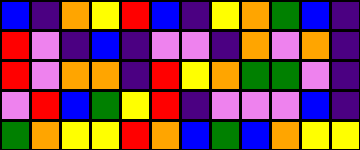[["blue", "indigo", "orange", "yellow", "red", "blue", "indigo", "yellow", "orange", "green", "blue", "indigo"], ["red", "violet", "indigo", "blue", "indigo", "violet", "violet", "indigo", "orange", "violet", "orange", "indigo"], ["red", "violet", "orange", "orange", "indigo", "red", "yellow", "orange", "green", "green", "violet", "indigo"], ["violet", "red", "blue", "green", "yellow", "red", "indigo", "violet", "violet", "violet", "blue", "indigo"], ["green", "orange", "yellow", "yellow", "red", "orange", "blue", "green", "blue", "orange", "yellow", "yellow"]]